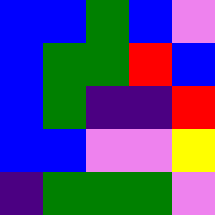[["blue", "blue", "green", "blue", "violet"], ["blue", "green", "green", "red", "blue"], ["blue", "green", "indigo", "indigo", "red"], ["blue", "blue", "violet", "violet", "yellow"], ["indigo", "green", "green", "green", "violet"]]